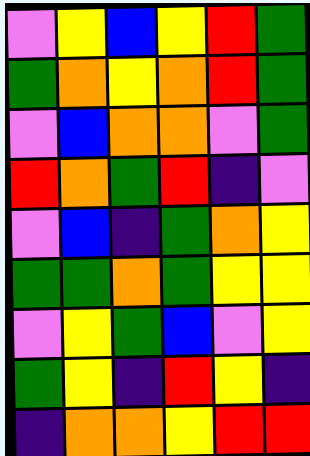[["violet", "yellow", "blue", "yellow", "red", "green"], ["green", "orange", "yellow", "orange", "red", "green"], ["violet", "blue", "orange", "orange", "violet", "green"], ["red", "orange", "green", "red", "indigo", "violet"], ["violet", "blue", "indigo", "green", "orange", "yellow"], ["green", "green", "orange", "green", "yellow", "yellow"], ["violet", "yellow", "green", "blue", "violet", "yellow"], ["green", "yellow", "indigo", "red", "yellow", "indigo"], ["indigo", "orange", "orange", "yellow", "red", "red"]]